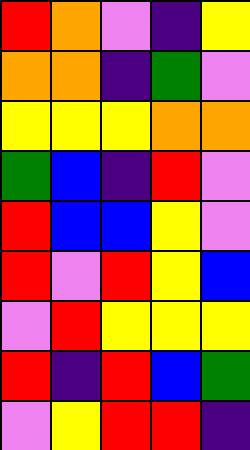[["red", "orange", "violet", "indigo", "yellow"], ["orange", "orange", "indigo", "green", "violet"], ["yellow", "yellow", "yellow", "orange", "orange"], ["green", "blue", "indigo", "red", "violet"], ["red", "blue", "blue", "yellow", "violet"], ["red", "violet", "red", "yellow", "blue"], ["violet", "red", "yellow", "yellow", "yellow"], ["red", "indigo", "red", "blue", "green"], ["violet", "yellow", "red", "red", "indigo"]]